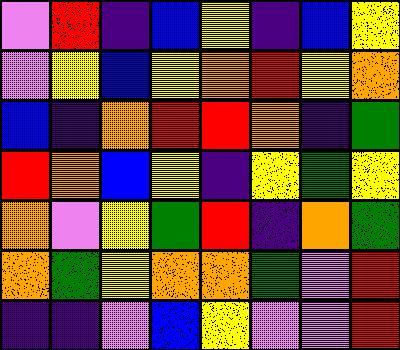[["violet", "red", "indigo", "blue", "yellow", "indigo", "blue", "yellow"], ["violet", "yellow", "blue", "yellow", "orange", "red", "yellow", "orange"], ["blue", "indigo", "orange", "red", "red", "orange", "indigo", "green"], ["red", "orange", "blue", "yellow", "indigo", "yellow", "green", "yellow"], ["orange", "violet", "yellow", "green", "red", "indigo", "orange", "green"], ["orange", "green", "yellow", "orange", "orange", "green", "violet", "red"], ["indigo", "indigo", "violet", "blue", "yellow", "violet", "violet", "red"]]